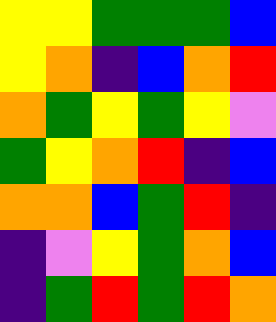[["yellow", "yellow", "green", "green", "green", "blue"], ["yellow", "orange", "indigo", "blue", "orange", "red"], ["orange", "green", "yellow", "green", "yellow", "violet"], ["green", "yellow", "orange", "red", "indigo", "blue"], ["orange", "orange", "blue", "green", "red", "indigo"], ["indigo", "violet", "yellow", "green", "orange", "blue"], ["indigo", "green", "red", "green", "red", "orange"]]